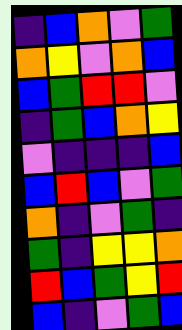[["indigo", "blue", "orange", "violet", "green"], ["orange", "yellow", "violet", "orange", "blue"], ["blue", "green", "red", "red", "violet"], ["indigo", "green", "blue", "orange", "yellow"], ["violet", "indigo", "indigo", "indigo", "blue"], ["blue", "red", "blue", "violet", "green"], ["orange", "indigo", "violet", "green", "indigo"], ["green", "indigo", "yellow", "yellow", "orange"], ["red", "blue", "green", "yellow", "red"], ["blue", "indigo", "violet", "green", "blue"]]